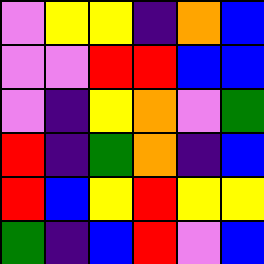[["violet", "yellow", "yellow", "indigo", "orange", "blue"], ["violet", "violet", "red", "red", "blue", "blue"], ["violet", "indigo", "yellow", "orange", "violet", "green"], ["red", "indigo", "green", "orange", "indigo", "blue"], ["red", "blue", "yellow", "red", "yellow", "yellow"], ["green", "indigo", "blue", "red", "violet", "blue"]]